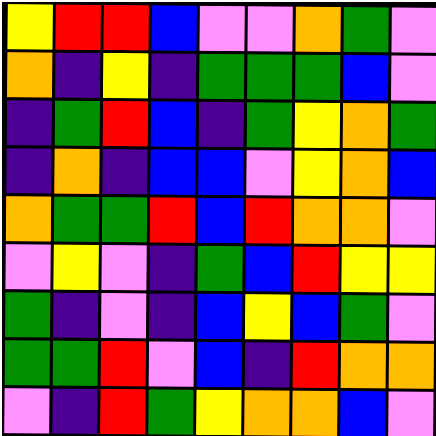[["yellow", "red", "red", "blue", "violet", "violet", "orange", "green", "violet"], ["orange", "indigo", "yellow", "indigo", "green", "green", "green", "blue", "violet"], ["indigo", "green", "red", "blue", "indigo", "green", "yellow", "orange", "green"], ["indigo", "orange", "indigo", "blue", "blue", "violet", "yellow", "orange", "blue"], ["orange", "green", "green", "red", "blue", "red", "orange", "orange", "violet"], ["violet", "yellow", "violet", "indigo", "green", "blue", "red", "yellow", "yellow"], ["green", "indigo", "violet", "indigo", "blue", "yellow", "blue", "green", "violet"], ["green", "green", "red", "violet", "blue", "indigo", "red", "orange", "orange"], ["violet", "indigo", "red", "green", "yellow", "orange", "orange", "blue", "violet"]]